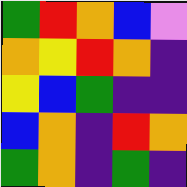[["green", "red", "orange", "blue", "violet"], ["orange", "yellow", "red", "orange", "indigo"], ["yellow", "blue", "green", "indigo", "indigo"], ["blue", "orange", "indigo", "red", "orange"], ["green", "orange", "indigo", "green", "indigo"]]